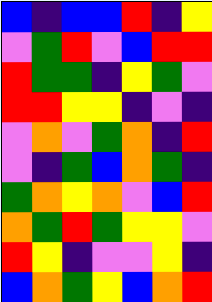[["blue", "indigo", "blue", "blue", "red", "indigo", "yellow"], ["violet", "green", "red", "violet", "blue", "red", "red"], ["red", "green", "green", "indigo", "yellow", "green", "violet"], ["red", "red", "yellow", "yellow", "indigo", "violet", "indigo"], ["violet", "orange", "violet", "green", "orange", "indigo", "red"], ["violet", "indigo", "green", "blue", "orange", "green", "indigo"], ["green", "orange", "yellow", "orange", "violet", "blue", "red"], ["orange", "green", "red", "green", "yellow", "yellow", "violet"], ["red", "yellow", "indigo", "violet", "violet", "yellow", "indigo"], ["blue", "orange", "green", "yellow", "blue", "orange", "red"]]